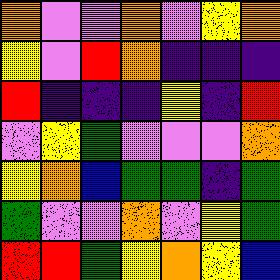[["orange", "violet", "violet", "orange", "violet", "yellow", "orange"], ["yellow", "violet", "red", "orange", "indigo", "indigo", "indigo"], ["red", "indigo", "indigo", "indigo", "yellow", "indigo", "red"], ["violet", "yellow", "green", "violet", "violet", "violet", "orange"], ["yellow", "orange", "blue", "green", "green", "indigo", "green"], ["green", "violet", "violet", "orange", "violet", "yellow", "green"], ["red", "red", "green", "yellow", "orange", "yellow", "blue"]]